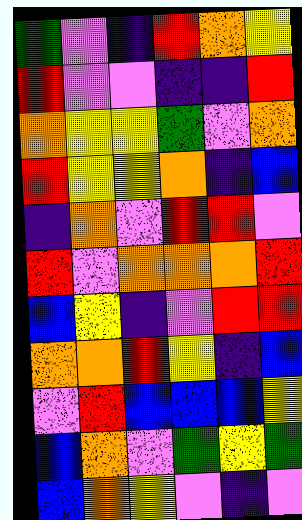[["green", "violet", "indigo", "red", "orange", "yellow"], ["red", "violet", "violet", "indigo", "indigo", "red"], ["orange", "yellow", "yellow", "green", "violet", "orange"], ["red", "yellow", "yellow", "orange", "indigo", "blue"], ["indigo", "orange", "violet", "red", "red", "violet"], ["red", "violet", "orange", "orange", "orange", "red"], ["blue", "yellow", "indigo", "violet", "red", "red"], ["orange", "orange", "red", "yellow", "indigo", "blue"], ["violet", "red", "blue", "blue", "blue", "yellow"], ["blue", "orange", "violet", "green", "yellow", "green"], ["blue", "orange", "yellow", "violet", "indigo", "violet"]]